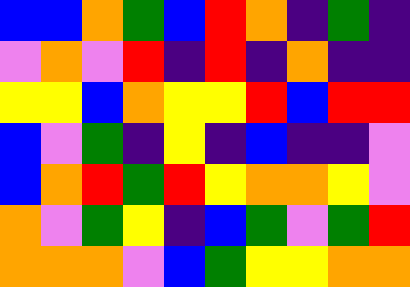[["blue", "blue", "orange", "green", "blue", "red", "orange", "indigo", "green", "indigo"], ["violet", "orange", "violet", "red", "indigo", "red", "indigo", "orange", "indigo", "indigo"], ["yellow", "yellow", "blue", "orange", "yellow", "yellow", "red", "blue", "red", "red"], ["blue", "violet", "green", "indigo", "yellow", "indigo", "blue", "indigo", "indigo", "violet"], ["blue", "orange", "red", "green", "red", "yellow", "orange", "orange", "yellow", "violet"], ["orange", "violet", "green", "yellow", "indigo", "blue", "green", "violet", "green", "red"], ["orange", "orange", "orange", "violet", "blue", "green", "yellow", "yellow", "orange", "orange"]]